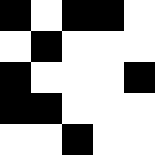[["black", "white", "black", "black", "white"], ["white", "black", "white", "white", "white"], ["black", "white", "white", "white", "black"], ["black", "black", "white", "white", "white"], ["white", "white", "black", "white", "white"]]